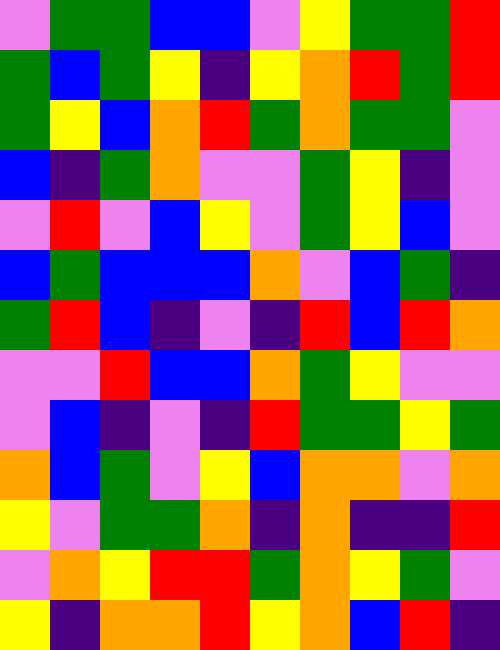[["violet", "green", "green", "blue", "blue", "violet", "yellow", "green", "green", "red"], ["green", "blue", "green", "yellow", "indigo", "yellow", "orange", "red", "green", "red"], ["green", "yellow", "blue", "orange", "red", "green", "orange", "green", "green", "violet"], ["blue", "indigo", "green", "orange", "violet", "violet", "green", "yellow", "indigo", "violet"], ["violet", "red", "violet", "blue", "yellow", "violet", "green", "yellow", "blue", "violet"], ["blue", "green", "blue", "blue", "blue", "orange", "violet", "blue", "green", "indigo"], ["green", "red", "blue", "indigo", "violet", "indigo", "red", "blue", "red", "orange"], ["violet", "violet", "red", "blue", "blue", "orange", "green", "yellow", "violet", "violet"], ["violet", "blue", "indigo", "violet", "indigo", "red", "green", "green", "yellow", "green"], ["orange", "blue", "green", "violet", "yellow", "blue", "orange", "orange", "violet", "orange"], ["yellow", "violet", "green", "green", "orange", "indigo", "orange", "indigo", "indigo", "red"], ["violet", "orange", "yellow", "red", "red", "green", "orange", "yellow", "green", "violet"], ["yellow", "indigo", "orange", "orange", "red", "yellow", "orange", "blue", "red", "indigo"]]